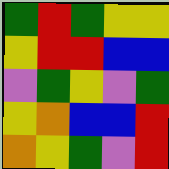[["green", "red", "green", "yellow", "yellow"], ["yellow", "red", "red", "blue", "blue"], ["violet", "green", "yellow", "violet", "green"], ["yellow", "orange", "blue", "blue", "red"], ["orange", "yellow", "green", "violet", "red"]]